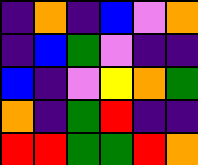[["indigo", "orange", "indigo", "blue", "violet", "orange"], ["indigo", "blue", "green", "violet", "indigo", "indigo"], ["blue", "indigo", "violet", "yellow", "orange", "green"], ["orange", "indigo", "green", "red", "indigo", "indigo"], ["red", "red", "green", "green", "red", "orange"]]